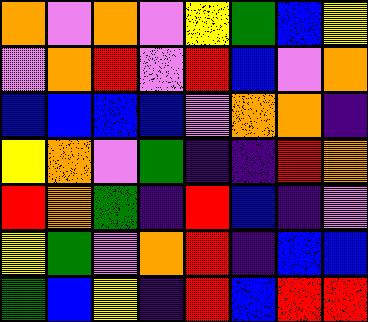[["orange", "violet", "orange", "violet", "yellow", "green", "blue", "yellow"], ["violet", "orange", "red", "violet", "red", "blue", "violet", "orange"], ["blue", "blue", "blue", "blue", "violet", "orange", "orange", "indigo"], ["yellow", "orange", "violet", "green", "indigo", "indigo", "red", "orange"], ["red", "orange", "green", "indigo", "red", "blue", "indigo", "violet"], ["yellow", "green", "violet", "orange", "red", "indigo", "blue", "blue"], ["green", "blue", "yellow", "indigo", "red", "blue", "red", "red"]]